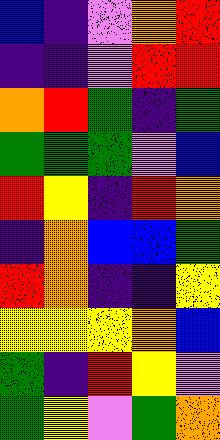[["blue", "indigo", "violet", "orange", "red"], ["indigo", "indigo", "violet", "red", "red"], ["orange", "red", "green", "indigo", "green"], ["green", "green", "green", "violet", "blue"], ["red", "yellow", "indigo", "red", "orange"], ["indigo", "orange", "blue", "blue", "green"], ["red", "orange", "indigo", "indigo", "yellow"], ["yellow", "yellow", "yellow", "orange", "blue"], ["green", "indigo", "red", "yellow", "violet"], ["green", "yellow", "violet", "green", "orange"]]